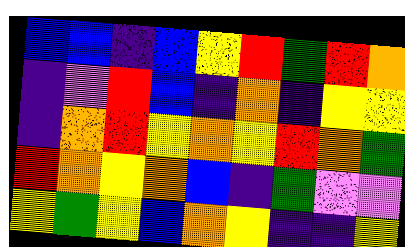[["blue", "blue", "indigo", "blue", "yellow", "red", "green", "red", "orange"], ["indigo", "violet", "red", "blue", "indigo", "orange", "indigo", "yellow", "yellow"], ["indigo", "orange", "red", "yellow", "orange", "yellow", "red", "orange", "green"], ["red", "orange", "yellow", "orange", "blue", "indigo", "green", "violet", "violet"], ["yellow", "green", "yellow", "blue", "orange", "yellow", "indigo", "indigo", "yellow"]]